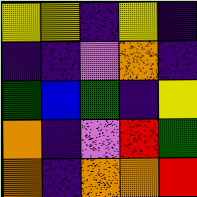[["yellow", "yellow", "indigo", "yellow", "indigo"], ["indigo", "indigo", "violet", "orange", "indigo"], ["green", "blue", "green", "indigo", "yellow"], ["orange", "indigo", "violet", "red", "green"], ["orange", "indigo", "orange", "orange", "red"]]